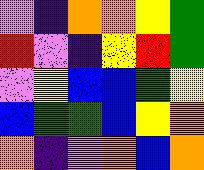[["violet", "indigo", "orange", "orange", "yellow", "green"], ["red", "violet", "indigo", "yellow", "red", "green"], ["violet", "yellow", "blue", "blue", "green", "yellow"], ["blue", "green", "green", "blue", "yellow", "orange"], ["orange", "indigo", "violet", "orange", "blue", "orange"]]